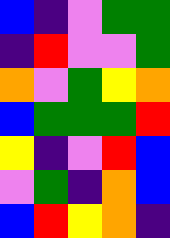[["blue", "indigo", "violet", "green", "green"], ["indigo", "red", "violet", "violet", "green"], ["orange", "violet", "green", "yellow", "orange"], ["blue", "green", "green", "green", "red"], ["yellow", "indigo", "violet", "red", "blue"], ["violet", "green", "indigo", "orange", "blue"], ["blue", "red", "yellow", "orange", "indigo"]]